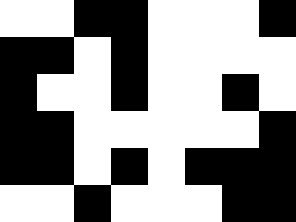[["white", "white", "black", "black", "white", "white", "white", "black"], ["black", "black", "white", "black", "white", "white", "white", "white"], ["black", "white", "white", "black", "white", "white", "black", "white"], ["black", "black", "white", "white", "white", "white", "white", "black"], ["black", "black", "white", "black", "white", "black", "black", "black"], ["white", "white", "black", "white", "white", "white", "black", "black"]]